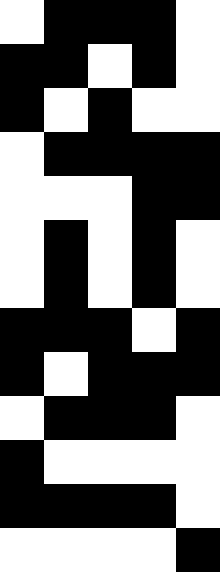[["white", "black", "black", "black", "white"], ["black", "black", "white", "black", "white"], ["black", "white", "black", "white", "white"], ["white", "black", "black", "black", "black"], ["white", "white", "white", "black", "black"], ["white", "black", "white", "black", "white"], ["white", "black", "white", "black", "white"], ["black", "black", "black", "white", "black"], ["black", "white", "black", "black", "black"], ["white", "black", "black", "black", "white"], ["black", "white", "white", "white", "white"], ["black", "black", "black", "black", "white"], ["white", "white", "white", "white", "black"]]